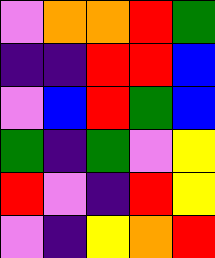[["violet", "orange", "orange", "red", "green"], ["indigo", "indigo", "red", "red", "blue"], ["violet", "blue", "red", "green", "blue"], ["green", "indigo", "green", "violet", "yellow"], ["red", "violet", "indigo", "red", "yellow"], ["violet", "indigo", "yellow", "orange", "red"]]